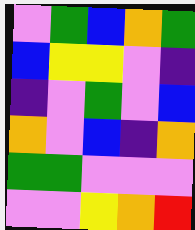[["violet", "green", "blue", "orange", "green"], ["blue", "yellow", "yellow", "violet", "indigo"], ["indigo", "violet", "green", "violet", "blue"], ["orange", "violet", "blue", "indigo", "orange"], ["green", "green", "violet", "violet", "violet"], ["violet", "violet", "yellow", "orange", "red"]]